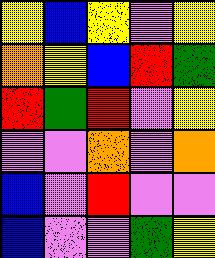[["yellow", "blue", "yellow", "violet", "yellow"], ["orange", "yellow", "blue", "red", "green"], ["red", "green", "red", "violet", "yellow"], ["violet", "violet", "orange", "violet", "orange"], ["blue", "violet", "red", "violet", "violet"], ["blue", "violet", "violet", "green", "yellow"]]